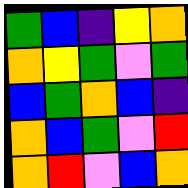[["green", "blue", "indigo", "yellow", "orange"], ["orange", "yellow", "green", "violet", "green"], ["blue", "green", "orange", "blue", "indigo"], ["orange", "blue", "green", "violet", "red"], ["orange", "red", "violet", "blue", "orange"]]